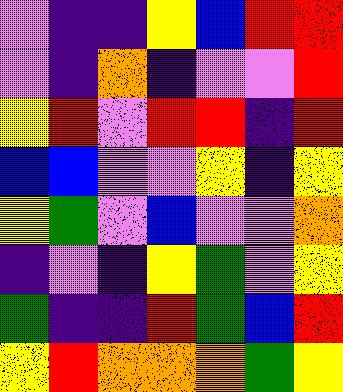[["violet", "indigo", "indigo", "yellow", "blue", "red", "red"], ["violet", "indigo", "orange", "indigo", "violet", "violet", "red"], ["yellow", "red", "violet", "red", "red", "indigo", "red"], ["blue", "blue", "violet", "violet", "yellow", "indigo", "yellow"], ["yellow", "green", "violet", "blue", "violet", "violet", "orange"], ["indigo", "violet", "indigo", "yellow", "green", "violet", "yellow"], ["green", "indigo", "indigo", "red", "green", "blue", "red"], ["yellow", "red", "orange", "orange", "orange", "green", "yellow"]]